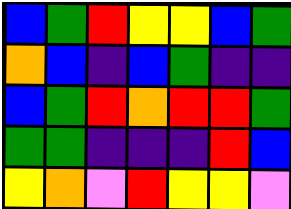[["blue", "green", "red", "yellow", "yellow", "blue", "green"], ["orange", "blue", "indigo", "blue", "green", "indigo", "indigo"], ["blue", "green", "red", "orange", "red", "red", "green"], ["green", "green", "indigo", "indigo", "indigo", "red", "blue"], ["yellow", "orange", "violet", "red", "yellow", "yellow", "violet"]]